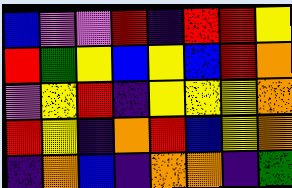[["blue", "violet", "violet", "red", "indigo", "red", "red", "yellow"], ["red", "green", "yellow", "blue", "yellow", "blue", "red", "orange"], ["violet", "yellow", "red", "indigo", "yellow", "yellow", "yellow", "orange"], ["red", "yellow", "indigo", "orange", "red", "blue", "yellow", "orange"], ["indigo", "orange", "blue", "indigo", "orange", "orange", "indigo", "green"]]